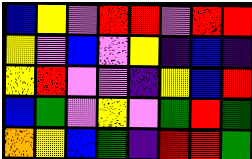[["blue", "yellow", "violet", "red", "red", "violet", "red", "red"], ["yellow", "violet", "blue", "violet", "yellow", "indigo", "blue", "indigo"], ["yellow", "red", "violet", "violet", "indigo", "yellow", "blue", "red"], ["blue", "green", "violet", "yellow", "violet", "green", "red", "green"], ["orange", "yellow", "blue", "green", "indigo", "red", "red", "green"]]